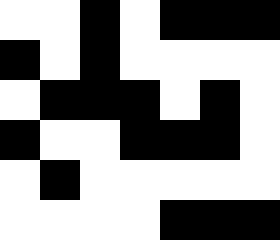[["white", "white", "black", "white", "black", "black", "black"], ["black", "white", "black", "white", "white", "white", "white"], ["white", "black", "black", "black", "white", "black", "white"], ["black", "white", "white", "black", "black", "black", "white"], ["white", "black", "white", "white", "white", "white", "white"], ["white", "white", "white", "white", "black", "black", "black"]]